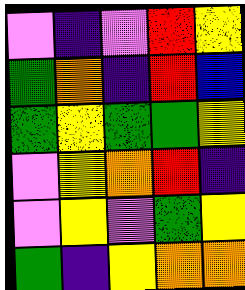[["violet", "indigo", "violet", "red", "yellow"], ["green", "orange", "indigo", "red", "blue"], ["green", "yellow", "green", "green", "yellow"], ["violet", "yellow", "orange", "red", "indigo"], ["violet", "yellow", "violet", "green", "yellow"], ["green", "indigo", "yellow", "orange", "orange"]]